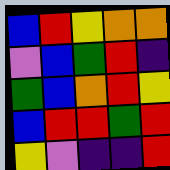[["blue", "red", "yellow", "orange", "orange"], ["violet", "blue", "green", "red", "indigo"], ["green", "blue", "orange", "red", "yellow"], ["blue", "red", "red", "green", "red"], ["yellow", "violet", "indigo", "indigo", "red"]]